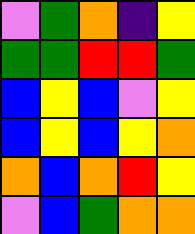[["violet", "green", "orange", "indigo", "yellow"], ["green", "green", "red", "red", "green"], ["blue", "yellow", "blue", "violet", "yellow"], ["blue", "yellow", "blue", "yellow", "orange"], ["orange", "blue", "orange", "red", "yellow"], ["violet", "blue", "green", "orange", "orange"]]